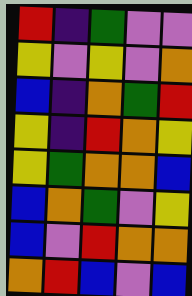[["red", "indigo", "green", "violet", "violet"], ["yellow", "violet", "yellow", "violet", "orange"], ["blue", "indigo", "orange", "green", "red"], ["yellow", "indigo", "red", "orange", "yellow"], ["yellow", "green", "orange", "orange", "blue"], ["blue", "orange", "green", "violet", "yellow"], ["blue", "violet", "red", "orange", "orange"], ["orange", "red", "blue", "violet", "blue"]]